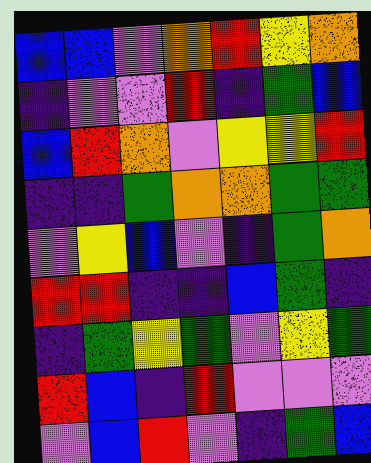[["blue", "blue", "violet", "orange", "red", "yellow", "orange"], ["indigo", "violet", "violet", "red", "indigo", "green", "blue"], ["blue", "red", "orange", "violet", "yellow", "yellow", "red"], ["indigo", "indigo", "green", "orange", "orange", "green", "green"], ["violet", "yellow", "blue", "violet", "indigo", "green", "orange"], ["red", "red", "indigo", "indigo", "blue", "green", "indigo"], ["indigo", "green", "yellow", "green", "violet", "yellow", "green"], ["red", "blue", "indigo", "red", "violet", "violet", "violet"], ["violet", "blue", "red", "violet", "indigo", "green", "blue"]]